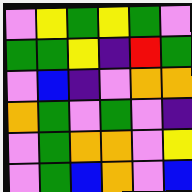[["violet", "yellow", "green", "yellow", "green", "violet"], ["green", "green", "yellow", "indigo", "red", "green"], ["violet", "blue", "indigo", "violet", "orange", "orange"], ["orange", "green", "violet", "green", "violet", "indigo"], ["violet", "green", "orange", "orange", "violet", "yellow"], ["violet", "green", "blue", "orange", "violet", "blue"]]